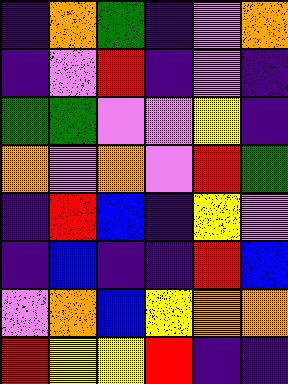[["indigo", "orange", "green", "indigo", "violet", "orange"], ["indigo", "violet", "red", "indigo", "violet", "indigo"], ["green", "green", "violet", "violet", "yellow", "indigo"], ["orange", "violet", "orange", "violet", "red", "green"], ["indigo", "red", "blue", "indigo", "yellow", "violet"], ["indigo", "blue", "indigo", "indigo", "red", "blue"], ["violet", "orange", "blue", "yellow", "orange", "orange"], ["red", "yellow", "yellow", "red", "indigo", "indigo"]]